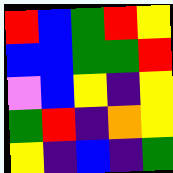[["red", "blue", "green", "red", "yellow"], ["blue", "blue", "green", "green", "red"], ["violet", "blue", "yellow", "indigo", "yellow"], ["green", "red", "indigo", "orange", "yellow"], ["yellow", "indigo", "blue", "indigo", "green"]]